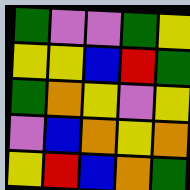[["green", "violet", "violet", "green", "yellow"], ["yellow", "yellow", "blue", "red", "green"], ["green", "orange", "yellow", "violet", "yellow"], ["violet", "blue", "orange", "yellow", "orange"], ["yellow", "red", "blue", "orange", "green"]]